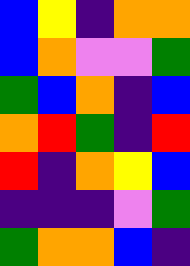[["blue", "yellow", "indigo", "orange", "orange"], ["blue", "orange", "violet", "violet", "green"], ["green", "blue", "orange", "indigo", "blue"], ["orange", "red", "green", "indigo", "red"], ["red", "indigo", "orange", "yellow", "blue"], ["indigo", "indigo", "indigo", "violet", "green"], ["green", "orange", "orange", "blue", "indigo"]]